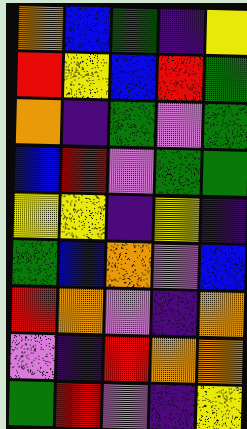[["orange", "blue", "green", "indigo", "yellow"], ["red", "yellow", "blue", "red", "green"], ["orange", "indigo", "green", "violet", "green"], ["blue", "red", "violet", "green", "green"], ["yellow", "yellow", "indigo", "yellow", "indigo"], ["green", "blue", "orange", "violet", "blue"], ["red", "orange", "violet", "indigo", "orange"], ["violet", "indigo", "red", "orange", "orange"], ["green", "red", "violet", "indigo", "yellow"]]